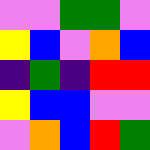[["violet", "violet", "green", "green", "violet"], ["yellow", "blue", "violet", "orange", "blue"], ["indigo", "green", "indigo", "red", "red"], ["yellow", "blue", "blue", "violet", "violet"], ["violet", "orange", "blue", "red", "green"]]